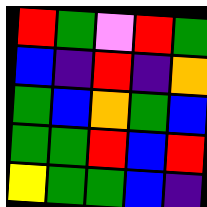[["red", "green", "violet", "red", "green"], ["blue", "indigo", "red", "indigo", "orange"], ["green", "blue", "orange", "green", "blue"], ["green", "green", "red", "blue", "red"], ["yellow", "green", "green", "blue", "indigo"]]